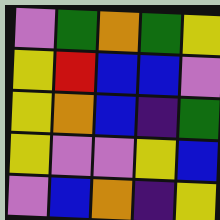[["violet", "green", "orange", "green", "yellow"], ["yellow", "red", "blue", "blue", "violet"], ["yellow", "orange", "blue", "indigo", "green"], ["yellow", "violet", "violet", "yellow", "blue"], ["violet", "blue", "orange", "indigo", "yellow"]]